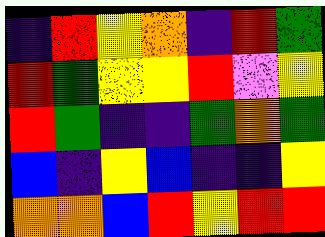[["indigo", "red", "yellow", "orange", "indigo", "red", "green"], ["red", "green", "yellow", "yellow", "red", "violet", "yellow"], ["red", "green", "indigo", "indigo", "green", "orange", "green"], ["blue", "indigo", "yellow", "blue", "indigo", "indigo", "yellow"], ["orange", "orange", "blue", "red", "yellow", "red", "red"]]